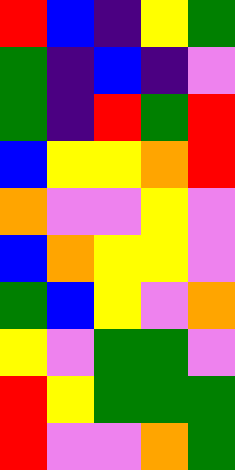[["red", "blue", "indigo", "yellow", "green"], ["green", "indigo", "blue", "indigo", "violet"], ["green", "indigo", "red", "green", "red"], ["blue", "yellow", "yellow", "orange", "red"], ["orange", "violet", "violet", "yellow", "violet"], ["blue", "orange", "yellow", "yellow", "violet"], ["green", "blue", "yellow", "violet", "orange"], ["yellow", "violet", "green", "green", "violet"], ["red", "yellow", "green", "green", "green"], ["red", "violet", "violet", "orange", "green"]]